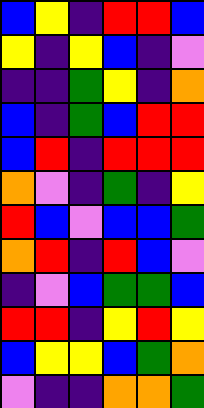[["blue", "yellow", "indigo", "red", "red", "blue"], ["yellow", "indigo", "yellow", "blue", "indigo", "violet"], ["indigo", "indigo", "green", "yellow", "indigo", "orange"], ["blue", "indigo", "green", "blue", "red", "red"], ["blue", "red", "indigo", "red", "red", "red"], ["orange", "violet", "indigo", "green", "indigo", "yellow"], ["red", "blue", "violet", "blue", "blue", "green"], ["orange", "red", "indigo", "red", "blue", "violet"], ["indigo", "violet", "blue", "green", "green", "blue"], ["red", "red", "indigo", "yellow", "red", "yellow"], ["blue", "yellow", "yellow", "blue", "green", "orange"], ["violet", "indigo", "indigo", "orange", "orange", "green"]]